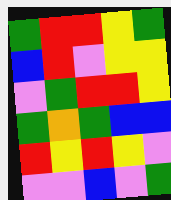[["green", "red", "red", "yellow", "green"], ["blue", "red", "violet", "yellow", "yellow"], ["violet", "green", "red", "red", "yellow"], ["green", "orange", "green", "blue", "blue"], ["red", "yellow", "red", "yellow", "violet"], ["violet", "violet", "blue", "violet", "green"]]